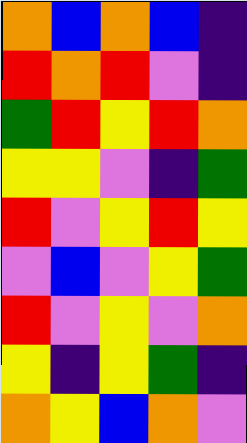[["orange", "blue", "orange", "blue", "indigo"], ["red", "orange", "red", "violet", "indigo"], ["green", "red", "yellow", "red", "orange"], ["yellow", "yellow", "violet", "indigo", "green"], ["red", "violet", "yellow", "red", "yellow"], ["violet", "blue", "violet", "yellow", "green"], ["red", "violet", "yellow", "violet", "orange"], ["yellow", "indigo", "yellow", "green", "indigo"], ["orange", "yellow", "blue", "orange", "violet"]]